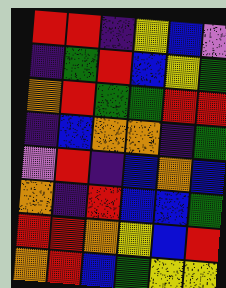[["red", "red", "indigo", "yellow", "blue", "violet"], ["indigo", "green", "red", "blue", "yellow", "green"], ["orange", "red", "green", "green", "red", "red"], ["indigo", "blue", "orange", "orange", "indigo", "green"], ["violet", "red", "indigo", "blue", "orange", "blue"], ["orange", "indigo", "red", "blue", "blue", "green"], ["red", "red", "orange", "yellow", "blue", "red"], ["orange", "red", "blue", "green", "yellow", "yellow"]]